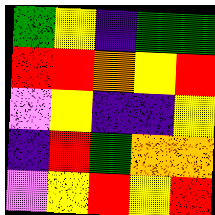[["green", "yellow", "indigo", "green", "green"], ["red", "red", "orange", "yellow", "red"], ["violet", "yellow", "indigo", "indigo", "yellow"], ["indigo", "red", "green", "orange", "orange"], ["violet", "yellow", "red", "yellow", "red"]]